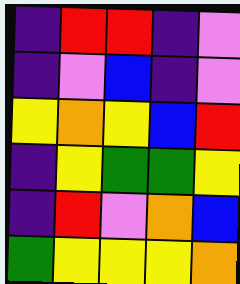[["indigo", "red", "red", "indigo", "violet"], ["indigo", "violet", "blue", "indigo", "violet"], ["yellow", "orange", "yellow", "blue", "red"], ["indigo", "yellow", "green", "green", "yellow"], ["indigo", "red", "violet", "orange", "blue"], ["green", "yellow", "yellow", "yellow", "orange"]]